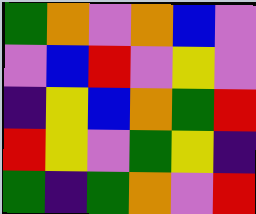[["green", "orange", "violet", "orange", "blue", "violet"], ["violet", "blue", "red", "violet", "yellow", "violet"], ["indigo", "yellow", "blue", "orange", "green", "red"], ["red", "yellow", "violet", "green", "yellow", "indigo"], ["green", "indigo", "green", "orange", "violet", "red"]]